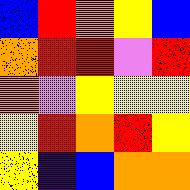[["blue", "red", "orange", "yellow", "blue"], ["orange", "red", "red", "violet", "red"], ["orange", "violet", "yellow", "yellow", "yellow"], ["yellow", "red", "orange", "red", "yellow"], ["yellow", "indigo", "blue", "orange", "orange"]]